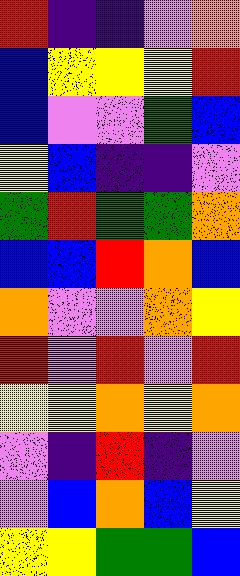[["red", "indigo", "indigo", "violet", "orange"], ["blue", "yellow", "yellow", "yellow", "red"], ["blue", "violet", "violet", "green", "blue"], ["yellow", "blue", "indigo", "indigo", "violet"], ["green", "red", "green", "green", "orange"], ["blue", "blue", "red", "orange", "blue"], ["orange", "violet", "violet", "orange", "yellow"], ["red", "violet", "red", "violet", "red"], ["yellow", "yellow", "orange", "yellow", "orange"], ["violet", "indigo", "red", "indigo", "violet"], ["violet", "blue", "orange", "blue", "yellow"], ["yellow", "yellow", "green", "green", "blue"]]